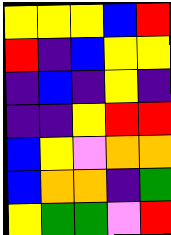[["yellow", "yellow", "yellow", "blue", "red"], ["red", "indigo", "blue", "yellow", "yellow"], ["indigo", "blue", "indigo", "yellow", "indigo"], ["indigo", "indigo", "yellow", "red", "red"], ["blue", "yellow", "violet", "orange", "orange"], ["blue", "orange", "orange", "indigo", "green"], ["yellow", "green", "green", "violet", "red"]]